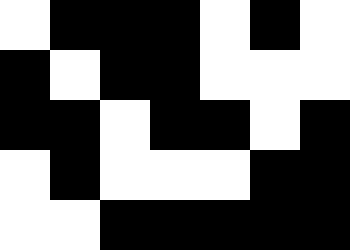[["white", "black", "black", "black", "white", "black", "white"], ["black", "white", "black", "black", "white", "white", "white"], ["black", "black", "white", "black", "black", "white", "black"], ["white", "black", "white", "white", "white", "black", "black"], ["white", "white", "black", "black", "black", "black", "black"]]